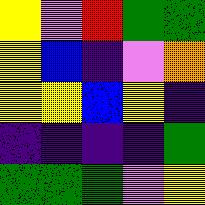[["yellow", "violet", "red", "green", "green"], ["yellow", "blue", "indigo", "violet", "orange"], ["yellow", "yellow", "blue", "yellow", "indigo"], ["indigo", "indigo", "indigo", "indigo", "green"], ["green", "green", "green", "violet", "yellow"]]